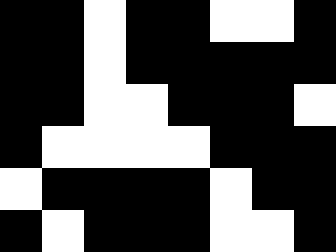[["black", "black", "white", "black", "black", "white", "white", "black"], ["black", "black", "white", "black", "black", "black", "black", "black"], ["black", "black", "white", "white", "black", "black", "black", "white"], ["black", "white", "white", "white", "white", "black", "black", "black"], ["white", "black", "black", "black", "black", "white", "black", "black"], ["black", "white", "black", "black", "black", "white", "white", "black"]]